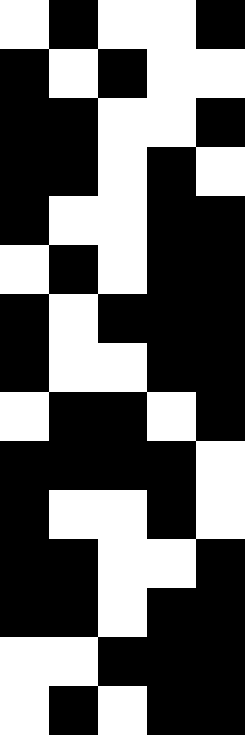[["white", "black", "white", "white", "black"], ["black", "white", "black", "white", "white"], ["black", "black", "white", "white", "black"], ["black", "black", "white", "black", "white"], ["black", "white", "white", "black", "black"], ["white", "black", "white", "black", "black"], ["black", "white", "black", "black", "black"], ["black", "white", "white", "black", "black"], ["white", "black", "black", "white", "black"], ["black", "black", "black", "black", "white"], ["black", "white", "white", "black", "white"], ["black", "black", "white", "white", "black"], ["black", "black", "white", "black", "black"], ["white", "white", "black", "black", "black"], ["white", "black", "white", "black", "black"]]